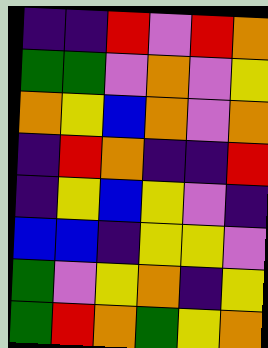[["indigo", "indigo", "red", "violet", "red", "orange"], ["green", "green", "violet", "orange", "violet", "yellow"], ["orange", "yellow", "blue", "orange", "violet", "orange"], ["indigo", "red", "orange", "indigo", "indigo", "red"], ["indigo", "yellow", "blue", "yellow", "violet", "indigo"], ["blue", "blue", "indigo", "yellow", "yellow", "violet"], ["green", "violet", "yellow", "orange", "indigo", "yellow"], ["green", "red", "orange", "green", "yellow", "orange"]]